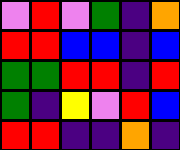[["violet", "red", "violet", "green", "indigo", "orange"], ["red", "red", "blue", "blue", "indigo", "blue"], ["green", "green", "red", "red", "indigo", "red"], ["green", "indigo", "yellow", "violet", "red", "blue"], ["red", "red", "indigo", "indigo", "orange", "indigo"]]